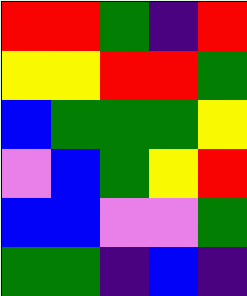[["red", "red", "green", "indigo", "red"], ["yellow", "yellow", "red", "red", "green"], ["blue", "green", "green", "green", "yellow"], ["violet", "blue", "green", "yellow", "red"], ["blue", "blue", "violet", "violet", "green"], ["green", "green", "indigo", "blue", "indigo"]]